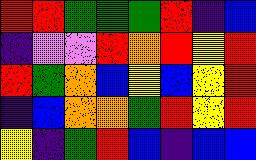[["red", "red", "green", "green", "green", "red", "indigo", "blue"], ["indigo", "violet", "violet", "red", "orange", "red", "yellow", "red"], ["red", "green", "orange", "blue", "yellow", "blue", "yellow", "red"], ["indigo", "blue", "orange", "orange", "green", "red", "yellow", "red"], ["yellow", "indigo", "green", "red", "blue", "indigo", "blue", "blue"]]